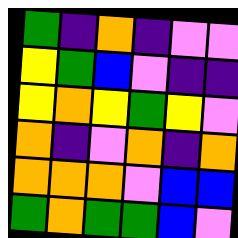[["green", "indigo", "orange", "indigo", "violet", "violet"], ["yellow", "green", "blue", "violet", "indigo", "indigo"], ["yellow", "orange", "yellow", "green", "yellow", "violet"], ["orange", "indigo", "violet", "orange", "indigo", "orange"], ["orange", "orange", "orange", "violet", "blue", "blue"], ["green", "orange", "green", "green", "blue", "violet"]]